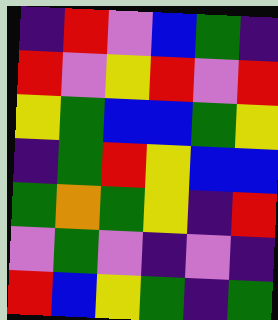[["indigo", "red", "violet", "blue", "green", "indigo"], ["red", "violet", "yellow", "red", "violet", "red"], ["yellow", "green", "blue", "blue", "green", "yellow"], ["indigo", "green", "red", "yellow", "blue", "blue"], ["green", "orange", "green", "yellow", "indigo", "red"], ["violet", "green", "violet", "indigo", "violet", "indigo"], ["red", "blue", "yellow", "green", "indigo", "green"]]